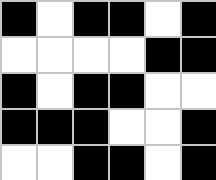[["black", "white", "black", "black", "white", "black"], ["white", "white", "white", "white", "black", "black"], ["black", "white", "black", "black", "white", "white"], ["black", "black", "black", "white", "white", "black"], ["white", "white", "black", "black", "white", "black"]]